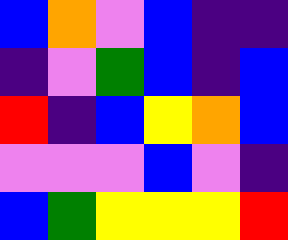[["blue", "orange", "violet", "blue", "indigo", "indigo"], ["indigo", "violet", "green", "blue", "indigo", "blue"], ["red", "indigo", "blue", "yellow", "orange", "blue"], ["violet", "violet", "violet", "blue", "violet", "indigo"], ["blue", "green", "yellow", "yellow", "yellow", "red"]]